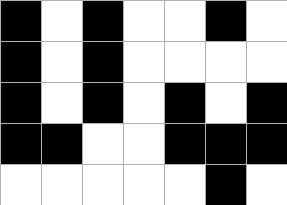[["black", "white", "black", "white", "white", "black", "white"], ["black", "white", "black", "white", "white", "white", "white"], ["black", "white", "black", "white", "black", "white", "black"], ["black", "black", "white", "white", "black", "black", "black"], ["white", "white", "white", "white", "white", "black", "white"]]